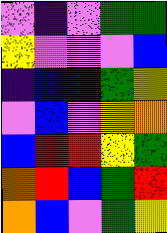[["violet", "indigo", "violet", "green", "green"], ["yellow", "violet", "violet", "violet", "blue"], ["indigo", "blue", "indigo", "green", "yellow"], ["violet", "blue", "violet", "yellow", "orange"], ["blue", "red", "red", "yellow", "green"], ["orange", "red", "blue", "green", "red"], ["orange", "blue", "violet", "green", "yellow"]]